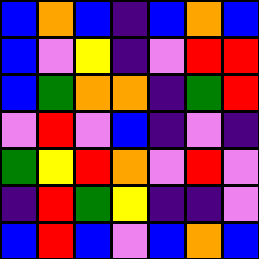[["blue", "orange", "blue", "indigo", "blue", "orange", "blue"], ["blue", "violet", "yellow", "indigo", "violet", "red", "red"], ["blue", "green", "orange", "orange", "indigo", "green", "red"], ["violet", "red", "violet", "blue", "indigo", "violet", "indigo"], ["green", "yellow", "red", "orange", "violet", "red", "violet"], ["indigo", "red", "green", "yellow", "indigo", "indigo", "violet"], ["blue", "red", "blue", "violet", "blue", "orange", "blue"]]